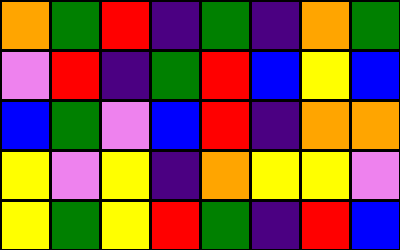[["orange", "green", "red", "indigo", "green", "indigo", "orange", "green"], ["violet", "red", "indigo", "green", "red", "blue", "yellow", "blue"], ["blue", "green", "violet", "blue", "red", "indigo", "orange", "orange"], ["yellow", "violet", "yellow", "indigo", "orange", "yellow", "yellow", "violet"], ["yellow", "green", "yellow", "red", "green", "indigo", "red", "blue"]]